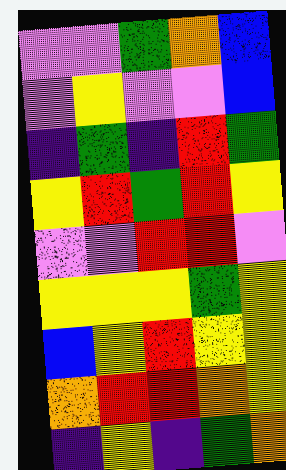[["violet", "violet", "green", "orange", "blue"], ["violet", "yellow", "violet", "violet", "blue"], ["indigo", "green", "indigo", "red", "green"], ["yellow", "red", "green", "red", "yellow"], ["violet", "violet", "red", "red", "violet"], ["yellow", "yellow", "yellow", "green", "yellow"], ["blue", "yellow", "red", "yellow", "yellow"], ["orange", "red", "red", "orange", "yellow"], ["indigo", "yellow", "indigo", "green", "orange"]]